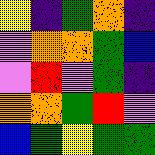[["yellow", "indigo", "green", "orange", "indigo"], ["violet", "orange", "orange", "green", "blue"], ["violet", "red", "violet", "green", "indigo"], ["orange", "orange", "green", "red", "violet"], ["blue", "green", "yellow", "green", "green"]]